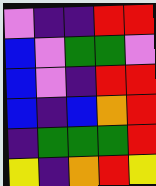[["violet", "indigo", "indigo", "red", "red"], ["blue", "violet", "green", "green", "violet"], ["blue", "violet", "indigo", "red", "red"], ["blue", "indigo", "blue", "orange", "red"], ["indigo", "green", "green", "green", "red"], ["yellow", "indigo", "orange", "red", "yellow"]]